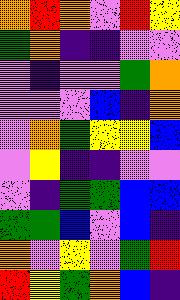[["orange", "red", "orange", "violet", "red", "yellow"], ["green", "orange", "indigo", "indigo", "violet", "violet"], ["violet", "indigo", "violet", "violet", "green", "orange"], ["violet", "violet", "violet", "blue", "indigo", "orange"], ["violet", "orange", "green", "yellow", "yellow", "blue"], ["violet", "yellow", "indigo", "indigo", "violet", "violet"], ["violet", "indigo", "green", "green", "blue", "blue"], ["green", "green", "blue", "violet", "blue", "indigo"], ["orange", "violet", "yellow", "violet", "green", "red"], ["red", "yellow", "green", "orange", "blue", "indigo"]]